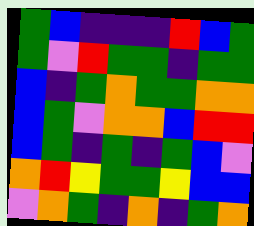[["green", "blue", "indigo", "indigo", "indigo", "red", "blue", "green"], ["green", "violet", "red", "green", "green", "indigo", "green", "green"], ["blue", "indigo", "green", "orange", "green", "green", "orange", "orange"], ["blue", "green", "violet", "orange", "orange", "blue", "red", "red"], ["blue", "green", "indigo", "green", "indigo", "green", "blue", "violet"], ["orange", "red", "yellow", "green", "green", "yellow", "blue", "blue"], ["violet", "orange", "green", "indigo", "orange", "indigo", "green", "orange"]]